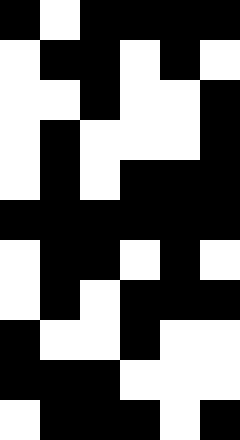[["black", "white", "black", "black", "black", "black"], ["white", "black", "black", "white", "black", "white"], ["white", "white", "black", "white", "white", "black"], ["white", "black", "white", "white", "white", "black"], ["white", "black", "white", "black", "black", "black"], ["black", "black", "black", "black", "black", "black"], ["white", "black", "black", "white", "black", "white"], ["white", "black", "white", "black", "black", "black"], ["black", "white", "white", "black", "white", "white"], ["black", "black", "black", "white", "white", "white"], ["white", "black", "black", "black", "white", "black"]]